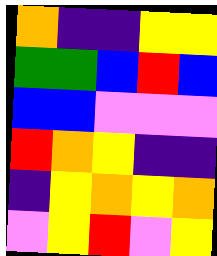[["orange", "indigo", "indigo", "yellow", "yellow"], ["green", "green", "blue", "red", "blue"], ["blue", "blue", "violet", "violet", "violet"], ["red", "orange", "yellow", "indigo", "indigo"], ["indigo", "yellow", "orange", "yellow", "orange"], ["violet", "yellow", "red", "violet", "yellow"]]